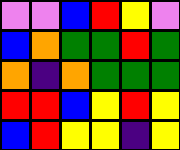[["violet", "violet", "blue", "red", "yellow", "violet"], ["blue", "orange", "green", "green", "red", "green"], ["orange", "indigo", "orange", "green", "green", "green"], ["red", "red", "blue", "yellow", "red", "yellow"], ["blue", "red", "yellow", "yellow", "indigo", "yellow"]]